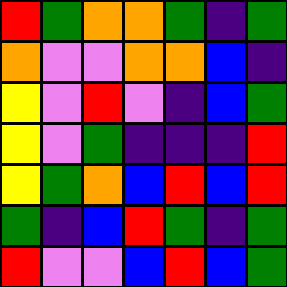[["red", "green", "orange", "orange", "green", "indigo", "green"], ["orange", "violet", "violet", "orange", "orange", "blue", "indigo"], ["yellow", "violet", "red", "violet", "indigo", "blue", "green"], ["yellow", "violet", "green", "indigo", "indigo", "indigo", "red"], ["yellow", "green", "orange", "blue", "red", "blue", "red"], ["green", "indigo", "blue", "red", "green", "indigo", "green"], ["red", "violet", "violet", "blue", "red", "blue", "green"]]